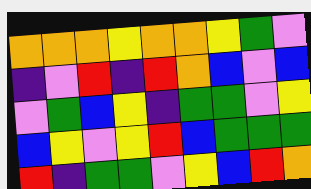[["orange", "orange", "orange", "yellow", "orange", "orange", "yellow", "green", "violet"], ["indigo", "violet", "red", "indigo", "red", "orange", "blue", "violet", "blue"], ["violet", "green", "blue", "yellow", "indigo", "green", "green", "violet", "yellow"], ["blue", "yellow", "violet", "yellow", "red", "blue", "green", "green", "green"], ["red", "indigo", "green", "green", "violet", "yellow", "blue", "red", "orange"]]